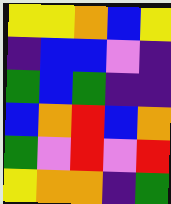[["yellow", "yellow", "orange", "blue", "yellow"], ["indigo", "blue", "blue", "violet", "indigo"], ["green", "blue", "green", "indigo", "indigo"], ["blue", "orange", "red", "blue", "orange"], ["green", "violet", "red", "violet", "red"], ["yellow", "orange", "orange", "indigo", "green"]]